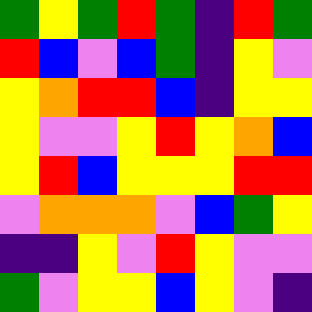[["green", "yellow", "green", "red", "green", "indigo", "red", "green"], ["red", "blue", "violet", "blue", "green", "indigo", "yellow", "violet"], ["yellow", "orange", "red", "red", "blue", "indigo", "yellow", "yellow"], ["yellow", "violet", "violet", "yellow", "red", "yellow", "orange", "blue"], ["yellow", "red", "blue", "yellow", "yellow", "yellow", "red", "red"], ["violet", "orange", "orange", "orange", "violet", "blue", "green", "yellow"], ["indigo", "indigo", "yellow", "violet", "red", "yellow", "violet", "violet"], ["green", "violet", "yellow", "yellow", "blue", "yellow", "violet", "indigo"]]